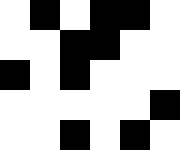[["white", "black", "white", "black", "black", "white"], ["white", "white", "black", "black", "white", "white"], ["black", "white", "black", "white", "white", "white"], ["white", "white", "white", "white", "white", "black"], ["white", "white", "black", "white", "black", "white"]]